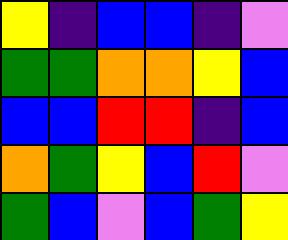[["yellow", "indigo", "blue", "blue", "indigo", "violet"], ["green", "green", "orange", "orange", "yellow", "blue"], ["blue", "blue", "red", "red", "indigo", "blue"], ["orange", "green", "yellow", "blue", "red", "violet"], ["green", "blue", "violet", "blue", "green", "yellow"]]